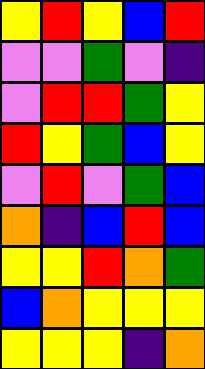[["yellow", "red", "yellow", "blue", "red"], ["violet", "violet", "green", "violet", "indigo"], ["violet", "red", "red", "green", "yellow"], ["red", "yellow", "green", "blue", "yellow"], ["violet", "red", "violet", "green", "blue"], ["orange", "indigo", "blue", "red", "blue"], ["yellow", "yellow", "red", "orange", "green"], ["blue", "orange", "yellow", "yellow", "yellow"], ["yellow", "yellow", "yellow", "indigo", "orange"]]